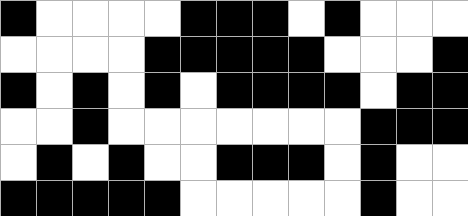[["black", "white", "white", "white", "white", "black", "black", "black", "white", "black", "white", "white", "white"], ["white", "white", "white", "white", "black", "black", "black", "black", "black", "white", "white", "white", "black"], ["black", "white", "black", "white", "black", "white", "black", "black", "black", "black", "white", "black", "black"], ["white", "white", "black", "white", "white", "white", "white", "white", "white", "white", "black", "black", "black"], ["white", "black", "white", "black", "white", "white", "black", "black", "black", "white", "black", "white", "white"], ["black", "black", "black", "black", "black", "white", "white", "white", "white", "white", "black", "white", "white"]]